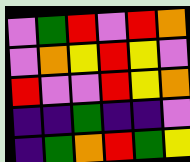[["violet", "green", "red", "violet", "red", "orange"], ["violet", "orange", "yellow", "red", "yellow", "violet"], ["red", "violet", "violet", "red", "yellow", "orange"], ["indigo", "indigo", "green", "indigo", "indigo", "violet"], ["indigo", "green", "orange", "red", "green", "yellow"]]